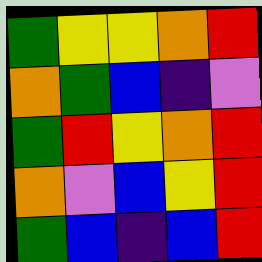[["green", "yellow", "yellow", "orange", "red"], ["orange", "green", "blue", "indigo", "violet"], ["green", "red", "yellow", "orange", "red"], ["orange", "violet", "blue", "yellow", "red"], ["green", "blue", "indigo", "blue", "red"]]